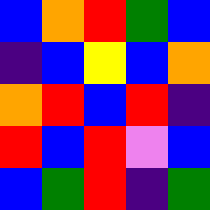[["blue", "orange", "red", "green", "blue"], ["indigo", "blue", "yellow", "blue", "orange"], ["orange", "red", "blue", "red", "indigo"], ["red", "blue", "red", "violet", "blue"], ["blue", "green", "red", "indigo", "green"]]